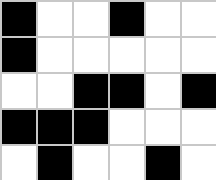[["black", "white", "white", "black", "white", "white"], ["black", "white", "white", "white", "white", "white"], ["white", "white", "black", "black", "white", "black"], ["black", "black", "black", "white", "white", "white"], ["white", "black", "white", "white", "black", "white"]]